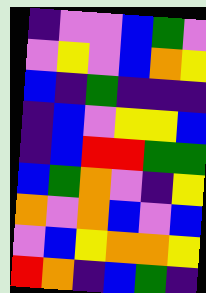[["indigo", "violet", "violet", "blue", "green", "violet"], ["violet", "yellow", "violet", "blue", "orange", "yellow"], ["blue", "indigo", "green", "indigo", "indigo", "indigo"], ["indigo", "blue", "violet", "yellow", "yellow", "blue"], ["indigo", "blue", "red", "red", "green", "green"], ["blue", "green", "orange", "violet", "indigo", "yellow"], ["orange", "violet", "orange", "blue", "violet", "blue"], ["violet", "blue", "yellow", "orange", "orange", "yellow"], ["red", "orange", "indigo", "blue", "green", "indigo"]]